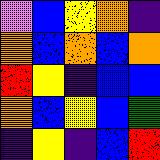[["violet", "blue", "yellow", "orange", "indigo"], ["orange", "blue", "orange", "blue", "orange"], ["red", "yellow", "indigo", "blue", "blue"], ["orange", "blue", "yellow", "blue", "green"], ["indigo", "yellow", "indigo", "blue", "red"]]